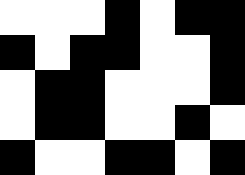[["white", "white", "white", "black", "white", "black", "black"], ["black", "white", "black", "black", "white", "white", "black"], ["white", "black", "black", "white", "white", "white", "black"], ["white", "black", "black", "white", "white", "black", "white"], ["black", "white", "white", "black", "black", "white", "black"]]